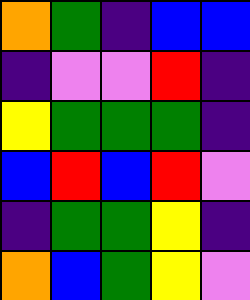[["orange", "green", "indigo", "blue", "blue"], ["indigo", "violet", "violet", "red", "indigo"], ["yellow", "green", "green", "green", "indigo"], ["blue", "red", "blue", "red", "violet"], ["indigo", "green", "green", "yellow", "indigo"], ["orange", "blue", "green", "yellow", "violet"]]